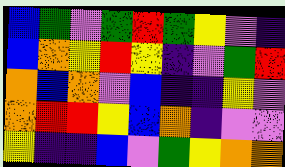[["blue", "green", "violet", "green", "red", "green", "yellow", "violet", "indigo"], ["blue", "orange", "yellow", "red", "yellow", "indigo", "violet", "green", "red"], ["orange", "blue", "orange", "violet", "blue", "indigo", "indigo", "yellow", "violet"], ["orange", "red", "red", "yellow", "blue", "orange", "indigo", "violet", "violet"], ["yellow", "indigo", "indigo", "blue", "violet", "green", "yellow", "orange", "orange"]]